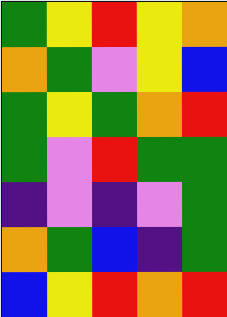[["green", "yellow", "red", "yellow", "orange"], ["orange", "green", "violet", "yellow", "blue"], ["green", "yellow", "green", "orange", "red"], ["green", "violet", "red", "green", "green"], ["indigo", "violet", "indigo", "violet", "green"], ["orange", "green", "blue", "indigo", "green"], ["blue", "yellow", "red", "orange", "red"]]